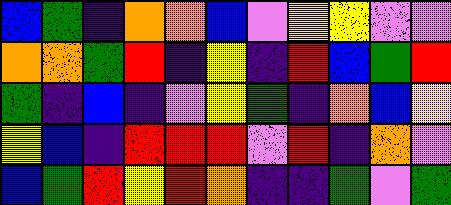[["blue", "green", "indigo", "orange", "orange", "blue", "violet", "yellow", "yellow", "violet", "violet"], ["orange", "orange", "green", "red", "indigo", "yellow", "indigo", "red", "blue", "green", "red"], ["green", "indigo", "blue", "indigo", "violet", "yellow", "green", "indigo", "orange", "blue", "yellow"], ["yellow", "blue", "indigo", "red", "red", "red", "violet", "red", "indigo", "orange", "violet"], ["blue", "green", "red", "yellow", "red", "orange", "indigo", "indigo", "green", "violet", "green"]]